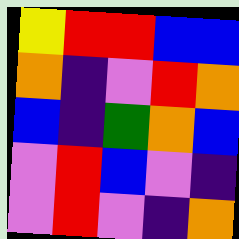[["yellow", "red", "red", "blue", "blue"], ["orange", "indigo", "violet", "red", "orange"], ["blue", "indigo", "green", "orange", "blue"], ["violet", "red", "blue", "violet", "indigo"], ["violet", "red", "violet", "indigo", "orange"]]